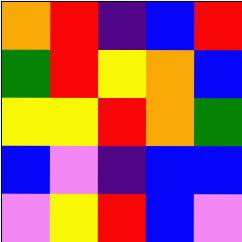[["orange", "red", "indigo", "blue", "red"], ["green", "red", "yellow", "orange", "blue"], ["yellow", "yellow", "red", "orange", "green"], ["blue", "violet", "indigo", "blue", "blue"], ["violet", "yellow", "red", "blue", "violet"]]